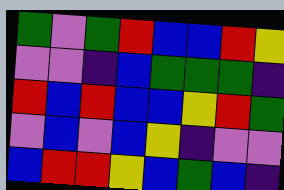[["green", "violet", "green", "red", "blue", "blue", "red", "yellow"], ["violet", "violet", "indigo", "blue", "green", "green", "green", "indigo"], ["red", "blue", "red", "blue", "blue", "yellow", "red", "green"], ["violet", "blue", "violet", "blue", "yellow", "indigo", "violet", "violet"], ["blue", "red", "red", "yellow", "blue", "green", "blue", "indigo"]]